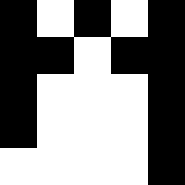[["black", "white", "black", "white", "black"], ["black", "black", "white", "black", "black"], ["black", "white", "white", "white", "black"], ["black", "white", "white", "white", "black"], ["white", "white", "white", "white", "black"]]